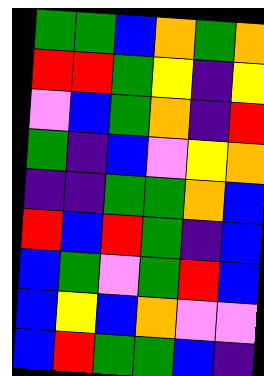[["green", "green", "blue", "orange", "green", "orange"], ["red", "red", "green", "yellow", "indigo", "yellow"], ["violet", "blue", "green", "orange", "indigo", "red"], ["green", "indigo", "blue", "violet", "yellow", "orange"], ["indigo", "indigo", "green", "green", "orange", "blue"], ["red", "blue", "red", "green", "indigo", "blue"], ["blue", "green", "violet", "green", "red", "blue"], ["blue", "yellow", "blue", "orange", "violet", "violet"], ["blue", "red", "green", "green", "blue", "indigo"]]